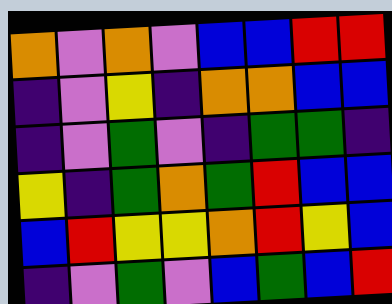[["orange", "violet", "orange", "violet", "blue", "blue", "red", "red"], ["indigo", "violet", "yellow", "indigo", "orange", "orange", "blue", "blue"], ["indigo", "violet", "green", "violet", "indigo", "green", "green", "indigo"], ["yellow", "indigo", "green", "orange", "green", "red", "blue", "blue"], ["blue", "red", "yellow", "yellow", "orange", "red", "yellow", "blue"], ["indigo", "violet", "green", "violet", "blue", "green", "blue", "red"]]